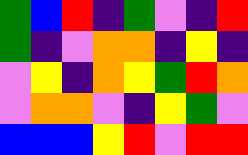[["green", "blue", "red", "indigo", "green", "violet", "indigo", "red"], ["green", "indigo", "violet", "orange", "orange", "indigo", "yellow", "indigo"], ["violet", "yellow", "indigo", "orange", "yellow", "green", "red", "orange"], ["violet", "orange", "orange", "violet", "indigo", "yellow", "green", "violet"], ["blue", "blue", "blue", "yellow", "red", "violet", "red", "red"]]